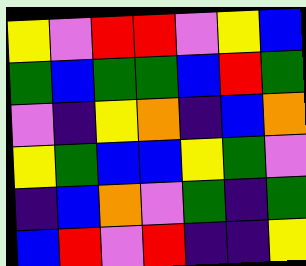[["yellow", "violet", "red", "red", "violet", "yellow", "blue"], ["green", "blue", "green", "green", "blue", "red", "green"], ["violet", "indigo", "yellow", "orange", "indigo", "blue", "orange"], ["yellow", "green", "blue", "blue", "yellow", "green", "violet"], ["indigo", "blue", "orange", "violet", "green", "indigo", "green"], ["blue", "red", "violet", "red", "indigo", "indigo", "yellow"]]